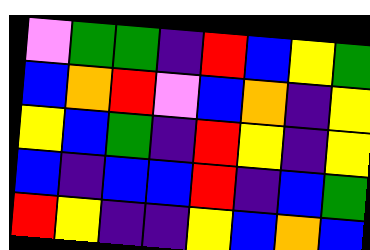[["violet", "green", "green", "indigo", "red", "blue", "yellow", "green"], ["blue", "orange", "red", "violet", "blue", "orange", "indigo", "yellow"], ["yellow", "blue", "green", "indigo", "red", "yellow", "indigo", "yellow"], ["blue", "indigo", "blue", "blue", "red", "indigo", "blue", "green"], ["red", "yellow", "indigo", "indigo", "yellow", "blue", "orange", "blue"]]